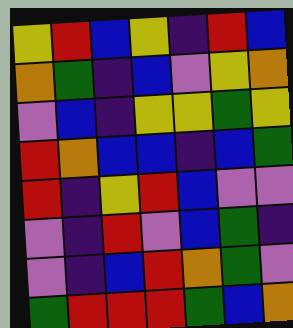[["yellow", "red", "blue", "yellow", "indigo", "red", "blue"], ["orange", "green", "indigo", "blue", "violet", "yellow", "orange"], ["violet", "blue", "indigo", "yellow", "yellow", "green", "yellow"], ["red", "orange", "blue", "blue", "indigo", "blue", "green"], ["red", "indigo", "yellow", "red", "blue", "violet", "violet"], ["violet", "indigo", "red", "violet", "blue", "green", "indigo"], ["violet", "indigo", "blue", "red", "orange", "green", "violet"], ["green", "red", "red", "red", "green", "blue", "orange"]]